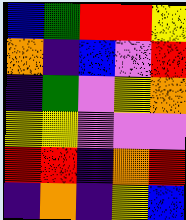[["blue", "green", "red", "red", "yellow"], ["orange", "indigo", "blue", "violet", "red"], ["indigo", "green", "violet", "yellow", "orange"], ["yellow", "yellow", "violet", "violet", "violet"], ["red", "red", "indigo", "orange", "red"], ["indigo", "orange", "indigo", "yellow", "blue"]]